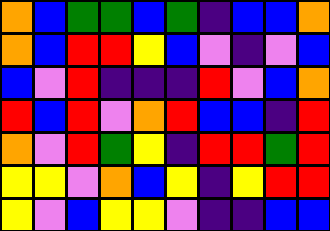[["orange", "blue", "green", "green", "blue", "green", "indigo", "blue", "blue", "orange"], ["orange", "blue", "red", "red", "yellow", "blue", "violet", "indigo", "violet", "blue"], ["blue", "violet", "red", "indigo", "indigo", "indigo", "red", "violet", "blue", "orange"], ["red", "blue", "red", "violet", "orange", "red", "blue", "blue", "indigo", "red"], ["orange", "violet", "red", "green", "yellow", "indigo", "red", "red", "green", "red"], ["yellow", "yellow", "violet", "orange", "blue", "yellow", "indigo", "yellow", "red", "red"], ["yellow", "violet", "blue", "yellow", "yellow", "violet", "indigo", "indigo", "blue", "blue"]]